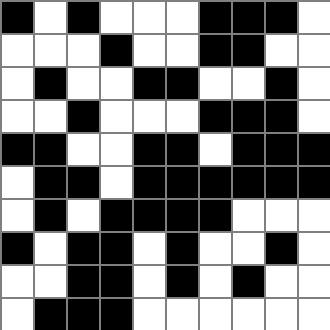[["black", "white", "black", "white", "white", "white", "black", "black", "black", "white"], ["white", "white", "white", "black", "white", "white", "black", "black", "white", "white"], ["white", "black", "white", "white", "black", "black", "white", "white", "black", "white"], ["white", "white", "black", "white", "white", "white", "black", "black", "black", "white"], ["black", "black", "white", "white", "black", "black", "white", "black", "black", "black"], ["white", "black", "black", "white", "black", "black", "black", "black", "black", "black"], ["white", "black", "white", "black", "black", "black", "black", "white", "white", "white"], ["black", "white", "black", "black", "white", "black", "white", "white", "black", "white"], ["white", "white", "black", "black", "white", "black", "white", "black", "white", "white"], ["white", "black", "black", "black", "white", "white", "white", "white", "white", "white"]]